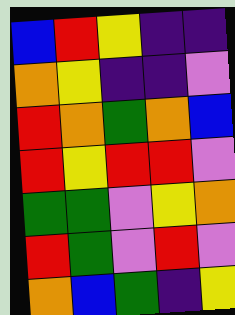[["blue", "red", "yellow", "indigo", "indigo"], ["orange", "yellow", "indigo", "indigo", "violet"], ["red", "orange", "green", "orange", "blue"], ["red", "yellow", "red", "red", "violet"], ["green", "green", "violet", "yellow", "orange"], ["red", "green", "violet", "red", "violet"], ["orange", "blue", "green", "indigo", "yellow"]]